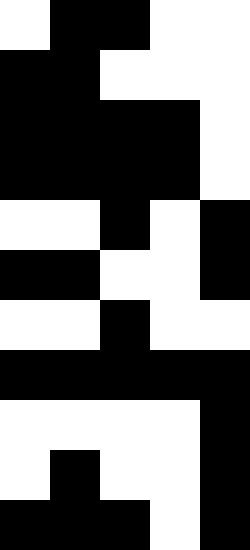[["white", "black", "black", "white", "white"], ["black", "black", "white", "white", "white"], ["black", "black", "black", "black", "white"], ["black", "black", "black", "black", "white"], ["white", "white", "black", "white", "black"], ["black", "black", "white", "white", "black"], ["white", "white", "black", "white", "white"], ["black", "black", "black", "black", "black"], ["white", "white", "white", "white", "black"], ["white", "black", "white", "white", "black"], ["black", "black", "black", "white", "black"]]